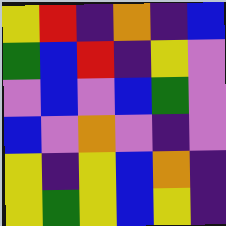[["yellow", "red", "indigo", "orange", "indigo", "blue"], ["green", "blue", "red", "indigo", "yellow", "violet"], ["violet", "blue", "violet", "blue", "green", "violet"], ["blue", "violet", "orange", "violet", "indigo", "violet"], ["yellow", "indigo", "yellow", "blue", "orange", "indigo"], ["yellow", "green", "yellow", "blue", "yellow", "indigo"]]